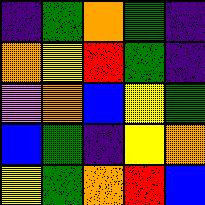[["indigo", "green", "orange", "green", "indigo"], ["orange", "yellow", "red", "green", "indigo"], ["violet", "orange", "blue", "yellow", "green"], ["blue", "green", "indigo", "yellow", "orange"], ["yellow", "green", "orange", "red", "blue"]]